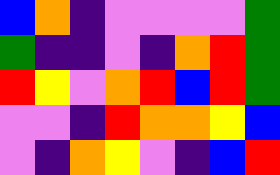[["blue", "orange", "indigo", "violet", "violet", "violet", "violet", "green"], ["green", "indigo", "indigo", "violet", "indigo", "orange", "red", "green"], ["red", "yellow", "violet", "orange", "red", "blue", "red", "green"], ["violet", "violet", "indigo", "red", "orange", "orange", "yellow", "blue"], ["violet", "indigo", "orange", "yellow", "violet", "indigo", "blue", "red"]]